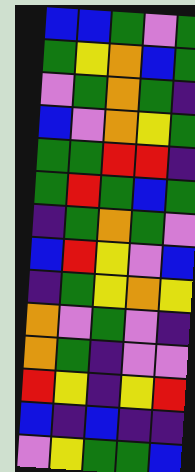[["blue", "blue", "green", "violet", "green"], ["green", "yellow", "orange", "blue", "green"], ["violet", "green", "orange", "green", "indigo"], ["blue", "violet", "orange", "yellow", "green"], ["green", "green", "red", "red", "indigo"], ["green", "red", "green", "blue", "green"], ["indigo", "green", "orange", "green", "violet"], ["blue", "red", "yellow", "violet", "blue"], ["indigo", "green", "yellow", "orange", "yellow"], ["orange", "violet", "green", "violet", "indigo"], ["orange", "green", "indigo", "violet", "violet"], ["red", "yellow", "indigo", "yellow", "red"], ["blue", "indigo", "blue", "indigo", "indigo"], ["violet", "yellow", "green", "green", "blue"]]